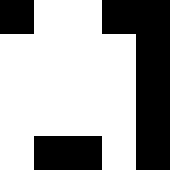[["black", "white", "white", "black", "black"], ["white", "white", "white", "white", "black"], ["white", "white", "white", "white", "black"], ["white", "white", "white", "white", "black"], ["white", "black", "black", "white", "black"]]